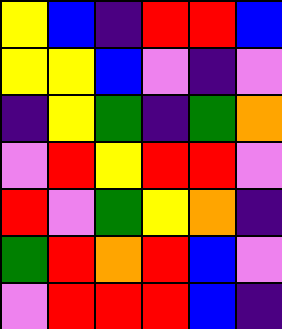[["yellow", "blue", "indigo", "red", "red", "blue"], ["yellow", "yellow", "blue", "violet", "indigo", "violet"], ["indigo", "yellow", "green", "indigo", "green", "orange"], ["violet", "red", "yellow", "red", "red", "violet"], ["red", "violet", "green", "yellow", "orange", "indigo"], ["green", "red", "orange", "red", "blue", "violet"], ["violet", "red", "red", "red", "blue", "indigo"]]